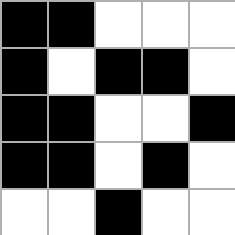[["black", "black", "white", "white", "white"], ["black", "white", "black", "black", "white"], ["black", "black", "white", "white", "black"], ["black", "black", "white", "black", "white"], ["white", "white", "black", "white", "white"]]